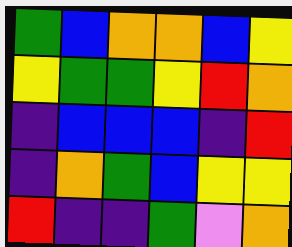[["green", "blue", "orange", "orange", "blue", "yellow"], ["yellow", "green", "green", "yellow", "red", "orange"], ["indigo", "blue", "blue", "blue", "indigo", "red"], ["indigo", "orange", "green", "blue", "yellow", "yellow"], ["red", "indigo", "indigo", "green", "violet", "orange"]]